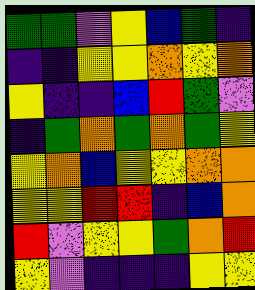[["green", "green", "violet", "yellow", "blue", "green", "indigo"], ["indigo", "indigo", "yellow", "yellow", "orange", "yellow", "orange"], ["yellow", "indigo", "indigo", "blue", "red", "green", "violet"], ["indigo", "green", "orange", "green", "orange", "green", "yellow"], ["yellow", "orange", "blue", "yellow", "yellow", "orange", "orange"], ["yellow", "yellow", "red", "red", "indigo", "blue", "orange"], ["red", "violet", "yellow", "yellow", "green", "orange", "red"], ["yellow", "violet", "indigo", "indigo", "indigo", "yellow", "yellow"]]